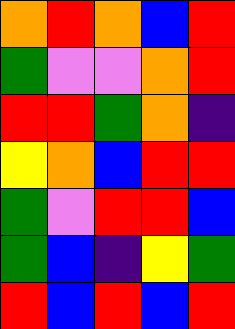[["orange", "red", "orange", "blue", "red"], ["green", "violet", "violet", "orange", "red"], ["red", "red", "green", "orange", "indigo"], ["yellow", "orange", "blue", "red", "red"], ["green", "violet", "red", "red", "blue"], ["green", "blue", "indigo", "yellow", "green"], ["red", "blue", "red", "blue", "red"]]